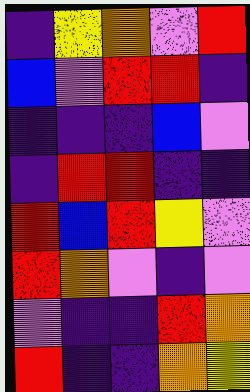[["indigo", "yellow", "orange", "violet", "red"], ["blue", "violet", "red", "red", "indigo"], ["indigo", "indigo", "indigo", "blue", "violet"], ["indigo", "red", "red", "indigo", "indigo"], ["red", "blue", "red", "yellow", "violet"], ["red", "orange", "violet", "indigo", "violet"], ["violet", "indigo", "indigo", "red", "orange"], ["red", "indigo", "indigo", "orange", "yellow"]]